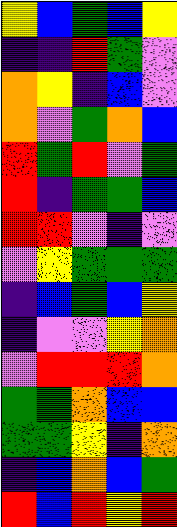[["yellow", "blue", "green", "blue", "yellow"], ["indigo", "indigo", "red", "green", "violet"], ["orange", "yellow", "indigo", "blue", "violet"], ["orange", "violet", "green", "orange", "blue"], ["red", "green", "red", "violet", "green"], ["red", "indigo", "green", "green", "blue"], ["red", "red", "violet", "indigo", "violet"], ["violet", "yellow", "green", "green", "green"], ["indigo", "blue", "green", "blue", "yellow"], ["indigo", "violet", "violet", "yellow", "orange"], ["violet", "red", "red", "red", "orange"], ["green", "green", "orange", "blue", "blue"], ["green", "green", "yellow", "indigo", "orange"], ["indigo", "blue", "orange", "blue", "green"], ["red", "blue", "red", "yellow", "red"]]